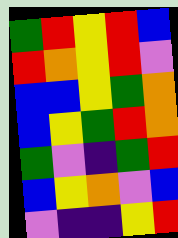[["green", "red", "yellow", "red", "blue"], ["red", "orange", "yellow", "red", "violet"], ["blue", "blue", "yellow", "green", "orange"], ["blue", "yellow", "green", "red", "orange"], ["green", "violet", "indigo", "green", "red"], ["blue", "yellow", "orange", "violet", "blue"], ["violet", "indigo", "indigo", "yellow", "red"]]